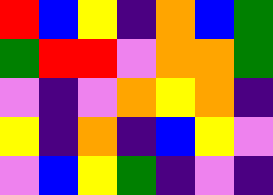[["red", "blue", "yellow", "indigo", "orange", "blue", "green"], ["green", "red", "red", "violet", "orange", "orange", "green"], ["violet", "indigo", "violet", "orange", "yellow", "orange", "indigo"], ["yellow", "indigo", "orange", "indigo", "blue", "yellow", "violet"], ["violet", "blue", "yellow", "green", "indigo", "violet", "indigo"]]